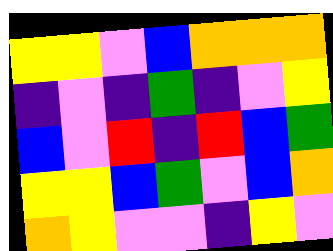[["yellow", "yellow", "violet", "blue", "orange", "orange", "orange"], ["indigo", "violet", "indigo", "green", "indigo", "violet", "yellow"], ["blue", "violet", "red", "indigo", "red", "blue", "green"], ["yellow", "yellow", "blue", "green", "violet", "blue", "orange"], ["orange", "yellow", "violet", "violet", "indigo", "yellow", "violet"]]